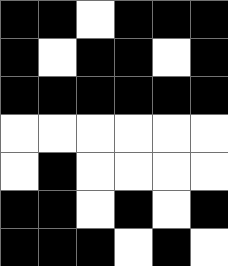[["black", "black", "white", "black", "black", "black"], ["black", "white", "black", "black", "white", "black"], ["black", "black", "black", "black", "black", "black"], ["white", "white", "white", "white", "white", "white"], ["white", "black", "white", "white", "white", "white"], ["black", "black", "white", "black", "white", "black"], ["black", "black", "black", "white", "black", "white"]]